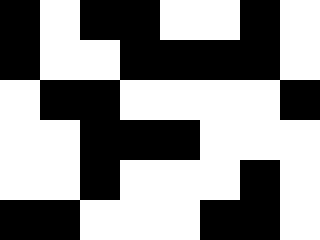[["black", "white", "black", "black", "white", "white", "black", "white"], ["black", "white", "white", "black", "black", "black", "black", "white"], ["white", "black", "black", "white", "white", "white", "white", "black"], ["white", "white", "black", "black", "black", "white", "white", "white"], ["white", "white", "black", "white", "white", "white", "black", "white"], ["black", "black", "white", "white", "white", "black", "black", "white"]]